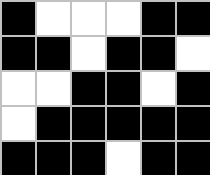[["black", "white", "white", "white", "black", "black"], ["black", "black", "white", "black", "black", "white"], ["white", "white", "black", "black", "white", "black"], ["white", "black", "black", "black", "black", "black"], ["black", "black", "black", "white", "black", "black"]]